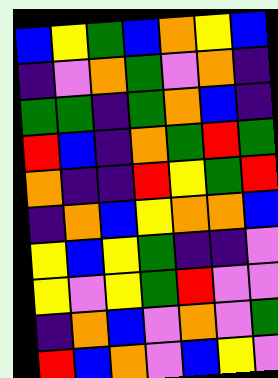[["blue", "yellow", "green", "blue", "orange", "yellow", "blue"], ["indigo", "violet", "orange", "green", "violet", "orange", "indigo"], ["green", "green", "indigo", "green", "orange", "blue", "indigo"], ["red", "blue", "indigo", "orange", "green", "red", "green"], ["orange", "indigo", "indigo", "red", "yellow", "green", "red"], ["indigo", "orange", "blue", "yellow", "orange", "orange", "blue"], ["yellow", "blue", "yellow", "green", "indigo", "indigo", "violet"], ["yellow", "violet", "yellow", "green", "red", "violet", "violet"], ["indigo", "orange", "blue", "violet", "orange", "violet", "green"], ["red", "blue", "orange", "violet", "blue", "yellow", "violet"]]